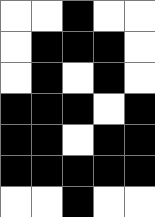[["white", "white", "black", "white", "white"], ["white", "black", "black", "black", "white"], ["white", "black", "white", "black", "white"], ["black", "black", "black", "white", "black"], ["black", "black", "white", "black", "black"], ["black", "black", "black", "black", "black"], ["white", "white", "black", "white", "white"]]